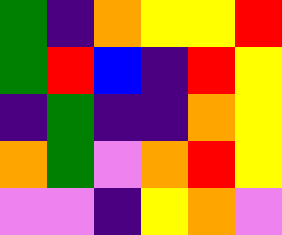[["green", "indigo", "orange", "yellow", "yellow", "red"], ["green", "red", "blue", "indigo", "red", "yellow"], ["indigo", "green", "indigo", "indigo", "orange", "yellow"], ["orange", "green", "violet", "orange", "red", "yellow"], ["violet", "violet", "indigo", "yellow", "orange", "violet"]]